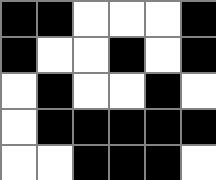[["black", "black", "white", "white", "white", "black"], ["black", "white", "white", "black", "white", "black"], ["white", "black", "white", "white", "black", "white"], ["white", "black", "black", "black", "black", "black"], ["white", "white", "black", "black", "black", "white"]]